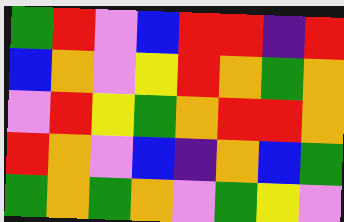[["green", "red", "violet", "blue", "red", "red", "indigo", "red"], ["blue", "orange", "violet", "yellow", "red", "orange", "green", "orange"], ["violet", "red", "yellow", "green", "orange", "red", "red", "orange"], ["red", "orange", "violet", "blue", "indigo", "orange", "blue", "green"], ["green", "orange", "green", "orange", "violet", "green", "yellow", "violet"]]